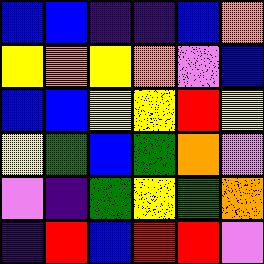[["blue", "blue", "indigo", "indigo", "blue", "orange"], ["yellow", "orange", "yellow", "orange", "violet", "blue"], ["blue", "blue", "yellow", "yellow", "red", "yellow"], ["yellow", "green", "blue", "green", "orange", "violet"], ["violet", "indigo", "green", "yellow", "green", "orange"], ["indigo", "red", "blue", "red", "red", "violet"]]